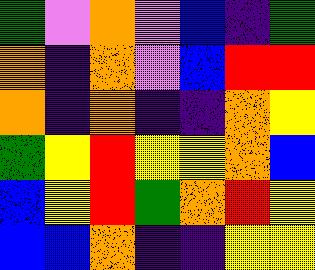[["green", "violet", "orange", "violet", "blue", "indigo", "green"], ["orange", "indigo", "orange", "violet", "blue", "red", "red"], ["orange", "indigo", "orange", "indigo", "indigo", "orange", "yellow"], ["green", "yellow", "red", "yellow", "yellow", "orange", "blue"], ["blue", "yellow", "red", "green", "orange", "red", "yellow"], ["blue", "blue", "orange", "indigo", "indigo", "yellow", "yellow"]]